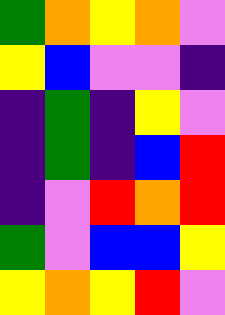[["green", "orange", "yellow", "orange", "violet"], ["yellow", "blue", "violet", "violet", "indigo"], ["indigo", "green", "indigo", "yellow", "violet"], ["indigo", "green", "indigo", "blue", "red"], ["indigo", "violet", "red", "orange", "red"], ["green", "violet", "blue", "blue", "yellow"], ["yellow", "orange", "yellow", "red", "violet"]]